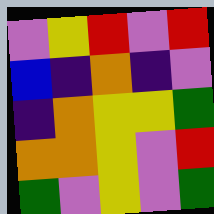[["violet", "yellow", "red", "violet", "red"], ["blue", "indigo", "orange", "indigo", "violet"], ["indigo", "orange", "yellow", "yellow", "green"], ["orange", "orange", "yellow", "violet", "red"], ["green", "violet", "yellow", "violet", "green"]]